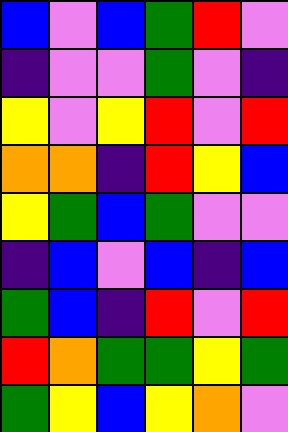[["blue", "violet", "blue", "green", "red", "violet"], ["indigo", "violet", "violet", "green", "violet", "indigo"], ["yellow", "violet", "yellow", "red", "violet", "red"], ["orange", "orange", "indigo", "red", "yellow", "blue"], ["yellow", "green", "blue", "green", "violet", "violet"], ["indigo", "blue", "violet", "blue", "indigo", "blue"], ["green", "blue", "indigo", "red", "violet", "red"], ["red", "orange", "green", "green", "yellow", "green"], ["green", "yellow", "blue", "yellow", "orange", "violet"]]